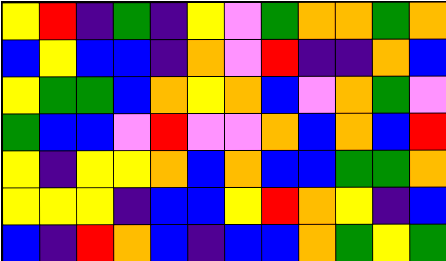[["yellow", "red", "indigo", "green", "indigo", "yellow", "violet", "green", "orange", "orange", "green", "orange"], ["blue", "yellow", "blue", "blue", "indigo", "orange", "violet", "red", "indigo", "indigo", "orange", "blue"], ["yellow", "green", "green", "blue", "orange", "yellow", "orange", "blue", "violet", "orange", "green", "violet"], ["green", "blue", "blue", "violet", "red", "violet", "violet", "orange", "blue", "orange", "blue", "red"], ["yellow", "indigo", "yellow", "yellow", "orange", "blue", "orange", "blue", "blue", "green", "green", "orange"], ["yellow", "yellow", "yellow", "indigo", "blue", "blue", "yellow", "red", "orange", "yellow", "indigo", "blue"], ["blue", "indigo", "red", "orange", "blue", "indigo", "blue", "blue", "orange", "green", "yellow", "green"]]